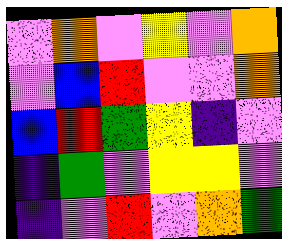[["violet", "orange", "violet", "yellow", "violet", "orange"], ["violet", "blue", "red", "violet", "violet", "orange"], ["blue", "red", "green", "yellow", "indigo", "violet"], ["indigo", "green", "violet", "yellow", "yellow", "violet"], ["indigo", "violet", "red", "violet", "orange", "green"]]